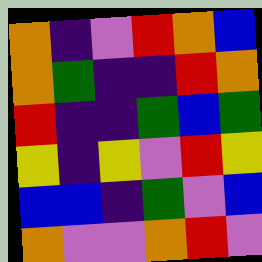[["orange", "indigo", "violet", "red", "orange", "blue"], ["orange", "green", "indigo", "indigo", "red", "orange"], ["red", "indigo", "indigo", "green", "blue", "green"], ["yellow", "indigo", "yellow", "violet", "red", "yellow"], ["blue", "blue", "indigo", "green", "violet", "blue"], ["orange", "violet", "violet", "orange", "red", "violet"]]